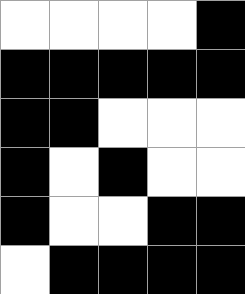[["white", "white", "white", "white", "black"], ["black", "black", "black", "black", "black"], ["black", "black", "white", "white", "white"], ["black", "white", "black", "white", "white"], ["black", "white", "white", "black", "black"], ["white", "black", "black", "black", "black"]]